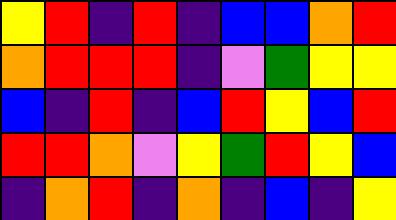[["yellow", "red", "indigo", "red", "indigo", "blue", "blue", "orange", "red"], ["orange", "red", "red", "red", "indigo", "violet", "green", "yellow", "yellow"], ["blue", "indigo", "red", "indigo", "blue", "red", "yellow", "blue", "red"], ["red", "red", "orange", "violet", "yellow", "green", "red", "yellow", "blue"], ["indigo", "orange", "red", "indigo", "orange", "indigo", "blue", "indigo", "yellow"]]